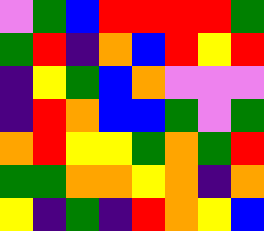[["violet", "green", "blue", "red", "red", "red", "red", "green"], ["green", "red", "indigo", "orange", "blue", "red", "yellow", "red"], ["indigo", "yellow", "green", "blue", "orange", "violet", "violet", "violet"], ["indigo", "red", "orange", "blue", "blue", "green", "violet", "green"], ["orange", "red", "yellow", "yellow", "green", "orange", "green", "red"], ["green", "green", "orange", "orange", "yellow", "orange", "indigo", "orange"], ["yellow", "indigo", "green", "indigo", "red", "orange", "yellow", "blue"]]